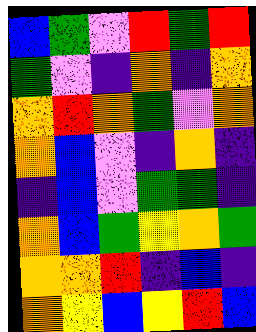[["blue", "green", "violet", "red", "green", "red"], ["green", "violet", "indigo", "orange", "indigo", "orange"], ["orange", "red", "orange", "green", "violet", "orange"], ["orange", "blue", "violet", "indigo", "orange", "indigo"], ["indigo", "blue", "violet", "green", "green", "indigo"], ["orange", "blue", "green", "yellow", "orange", "green"], ["orange", "orange", "red", "indigo", "blue", "indigo"], ["orange", "yellow", "blue", "yellow", "red", "blue"]]